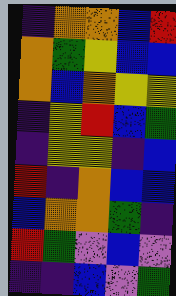[["indigo", "orange", "orange", "blue", "red"], ["orange", "green", "yellow", "blue", "blue"], ["orange", "blue", "orange", "yellow", "yellow"], ["indigo", "yellow", "red", "blue", "green"], ["indigo", "yellow", "yellow", "indigo", "blue"], ["red", "indigo", "orange", "blue", "blue"], ["blue", "orange", "orange", "green", "indigo"], ["red", "green", "violet", "blue", "violet"], ["indigo", "indigo", "blue", "violet", "green"]]